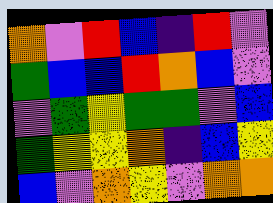[["orange", "violet", "red", "blue", "indigo", "red", "violet"], ["green", "blue", "blue", "red", "orange", "blue", "violet"], ["violet", "green", "yellow", "green", "green", "violet", "blue"], ["green", "yellow", "yellow", "orange", "indigo", "blue", "yellow"], ["blue", "violet", "orange", "yellow", "violet", "orange", "orange"]]